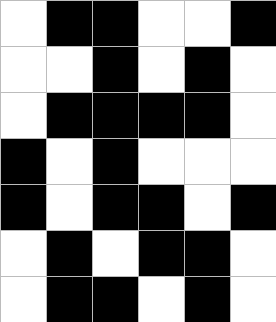[["white", "black", "black", "white", "white", "black"], ["white", "white", "black", "white", "black", "white"], ["white", "black", "black", "black", "black", "white"], ["black", "white", "black", "white", "white", "white"], ["black", "white", "black", "black", "white", "black"], ["white", "black", "white", "black", "black", "white"], ["white", "black", "black", "white", "black", "white"]]